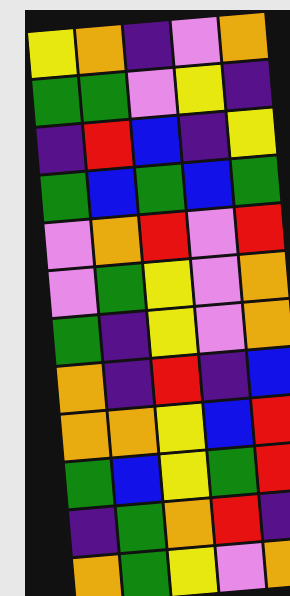[["yellow", "orange", "indigo", "violet", "orange"], ["green", "green", "violet", "yellow", "indigo"], ["indigo", "red", "blue", "indigo", "yellow"], ["green", "blue", "green", "blue", "green"], ["violet", "orange", "red", "violet", "red"], ["violet", "green", "yellow", "violet", "orange"], ["green", "indigo", "yellow", "violet", "orange"], ["orange", "indigo", "red", "indigo", "blue"], ["orange", "orange", "yellow", "blue", "red"], ["green", "blue", "yellow", "green", "red"], ["indigo", "green", "orange", "red", "indigo"], ["orange", "green", "yellow", "violet", "orange"]]